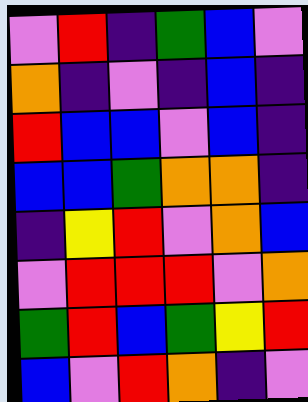[["violet", "red", "indigo", "green", "blue", "violet"], ["orange", "indigo", "violet", "indigo", "blue", "indigo"], ["red", "blue", "blue", "violet", "blue", "indigo"], ["blue", "blue", "green", "orange", "orange", "indigo"], ["indigo", "yellow", "red", "violet", "orange", "blue"], ["violet", "red", "red", "red", "violet", "orange"], ["green", "red", "blue", "green", "yellow", "red"], ["blue", "violet", "red", "orange", "indigo", "violet"]]